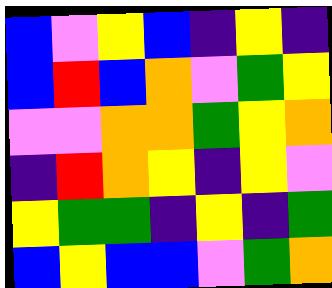[["blue", "violet", "yellow", "blue", "indigo", "yellow", "indigo"], ["blue", "red", "blue", "orange", "violet", "green", "yellow"], ["violet", "violet", "orange", "orange", "green", "yellow", "orange"], ["indigo", "red", "orange", "yellow", "indigo", "yellow", "violet"], ["yellow", "green", "green", "indigo", "yellow", "indigo", "green"], ["blue", "yellow", "blue", "blue", "violet", "green", "orange"]]